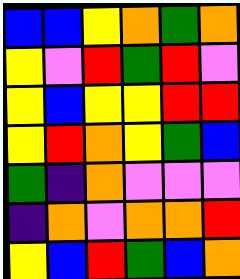[["blue", "blue", "yellow", "orange", "green", "orange"], ["yellow", "violet", "red", "green", "red", "violet"], ["yellow", "blue", "yellow", "yellow", "red", "red"], ["yellow", "red", "orange", "yellow", "green", "blue"], ["green", "indigo", "orange", "violet", "violet", "violet"], ["indigo", "orange", "violet", "orange", "orange", "red"], ["yellow", "blue", "red", "green", "blue", "orange"]]